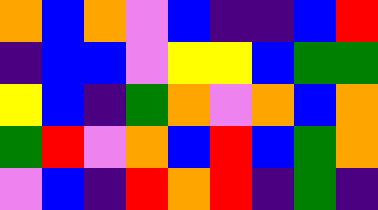[["orange", "blue", "orange", "violet", "blue", "indigo", "indigo", "blue", "red"], ["indigo", "blue", "blue", "violet", "yellow", "yellow", "blue", "green", "green"], ["yellow", "blue", "indigo", "green", "orange", "violet", "orange", "blue", "orange"], ["green", "red", "violet", "orange", "blue", "red", "blue", "green", "orange"], ["violet", "blue", "indigo", "red", "orange", "red", "indigo", "green", "indigo"]]